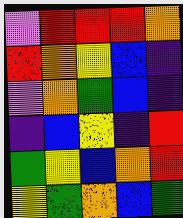[["violet", "red", "red", "red", "orange"], ["red", "orange", "yellow", "blue", "indigo"], ["violet", "orange", "green", "blue", "indigo"], ["indigo", "blue", "yellow", "indigo", "red"], ["green", "yellow", "blue", "orange", "red"], ["yellow", "green", "orange", "blue", "green"]]